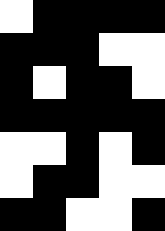[["white", "black", "black", "black", "black"], ["black", "black", "black", "white", "white"], ["black", "white", "black", "black", "white"], ["black", "black", "black", "black", "black"], ["white", "white", "black", "white", "black"], ["white", "black", "black", "white", "white"], ["black", "black", "white", "white", "black"]]